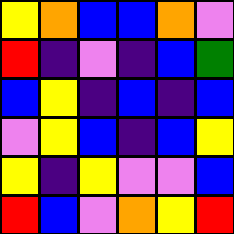[["yellow", "orange", "blue", "blue", "orange", "violet"], ["red", "indigo", "violet", "indigo", "blue", "green"], ["blue", "yellow", "indigo", "blue", "indigo", "blue"], ["violet", "yellow", "blue", "indigo", "blue", "yellow"], ["yellow", "indigo", "yellow", "violet", "violet", "blue"], ["red", "blue", "violet", "orange", "yellow", "red"]]